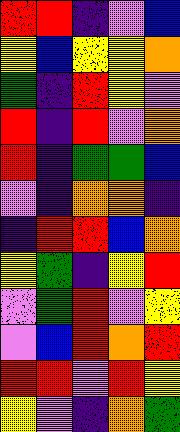[["red", "red", "indigo", "violet", "blue"], ["yellow", "blue", "yellow", "yellow", "orange"], ["green", "indigo", "red", "yellow", "violet"], ["red", "indigo", "red", "violet", "orange"], ["red", "indigo", "green", "green", "blue"], ["violet", "indigo", "orange", "orange", "indigo"], ["indigo", "red", "red", "blue", "orange"], ["yellow", "green", "indigo", "yellow", "red"], ["violet", "green", "red", "violet", "yellow"], ["violet", "blue", "red", "orange", "red"], ["red", "red", "violet", "red", "yellow"], ["yellow", "violet", "indigo", "orange", "green"]]